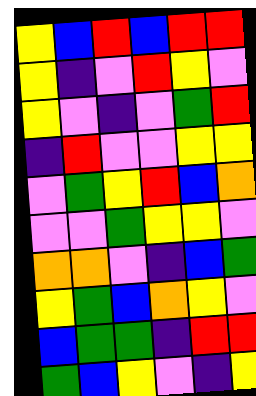[["yellow", "blue", "red", "blue", "red", "red"], ["yellow", "indigo", "violet", "red", "yellow", "violet"], ["yellow", "violet", "indigo", "violet", "green", "red"], ["indigo", "red", "violet", "violet", "yellow", "yellow"], ["violet", "green", "yellow", "red", "blue", "orange"], ["violet", "violet", "green", "yellow", "yellow", "violet"], ["orange", "orange", "violet", "indigo", "blue", "green"], ["yellow", "green", "blue", "orange", "yellow", "violet"], ["blue", "green", "green", "indigo", "red", "red"], ["green", "blue", "yellow", "violet", "indigo", "yellow"]]